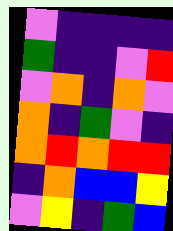[["violet", "indigo", "indigo", "indigo", "indigo"], ["green", "indigo", "indigo", "violet", "red"], ["violet", "orange", "indigo", "orange", "violet"], ["orange", "indigo", "green", "violet", "indigo"], ["orange", "red", "orange", "red", "red"], ["indigo", "orange", "blue", "blue", "yellow"], ["violet", "yellow", "indigo", "green", "blue"]]